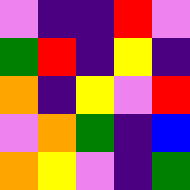[["violet", "indigo", "indigo", "red", "violet"], ["green", "red", "indigo", "yellow", "indigo"], ["orange", "indigo", "yellow", "violet", "red"], ["violet", "orange", "green", "indigo", "blue"], ["orange", "yellow", "violet", "indigo", "green"]]